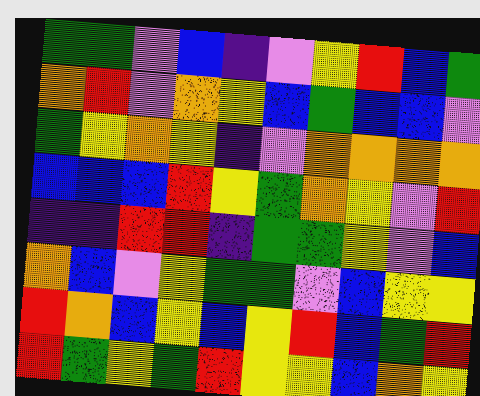[["green", "green", "violet", "blue", "indigo", "violet", "yellow", "red", "blue", "green"], ["orange", "red", "violet", "orange", "yellow", "blue", "green", "blue", "blue", "violet"], ["green", "yellow", "orange", "yellow", "indigo", "violet", "orange", "orange", "orange", "orange"], ["blue", "blue", "blue", "red", "yellow", "green", "orange", "yellow", "violet", "red"], ["indigo", "indigo", "red", "red", "indigo", "green", "green", "yellow", "violet", "blue"], ["orange", "blue", "violet", "yellow", "green", "green", "violet", "blue", "yellow", "yellow"], ["red", "orange", "blue", "yellow", "blue", "yellow", "red", "blue", "green", "red"], ["red", "green", "yellow", "green", "red", "yellow", "yellow", "blue", "orange", "yellow"]]